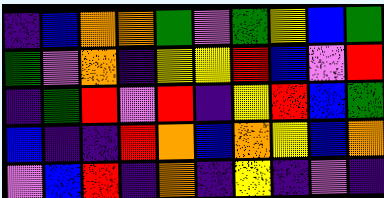[["indigo", "blue", "orange", "orange", "green", "violet", "green", "yellow", "blue", "green"], ["green", "violet", "orange", "indigo", "yellow", "yellow", "red", "blue", "violet", "red"], ["indigo", "green", "red", "violet", "red", "indigo", "yellow", "red", "blue", "green"], ["blue", "indigo", "indigo", "red", "orange", "blue", "orange", "yellow", "blue", "orange"], ["violet", "blue", "red", "indigo", "orange", "indigo", "yellow", "indigo", "violet", "indigo"]]